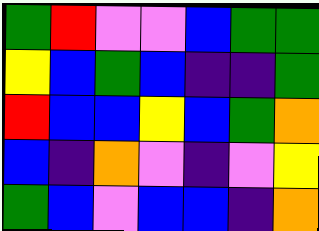[["green", "red", "violet", "violet", "blue", "green", "green"], ["yellow", "blue", "green", "blue", "indigo", "indigo", "green"], ["red", "blue", "blue", "yellow", "blue", "green", "orange"], ["blue", "indigo", "orange", "violet", "indigo", "violet", "yellow"], ["green", "blue", "violet", "blue", "blue", "indigo", "orange"]]